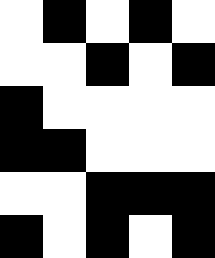[["white", "black", "white", "black", "white"], ["white", "white", "black", "white", "black"], ["black", "white", "white", "white", "white"], ["black", "black", "white", "white", "white"], ["white", "white", "black", "black", "black"], ["black", "white", "black", "white", "black"]]